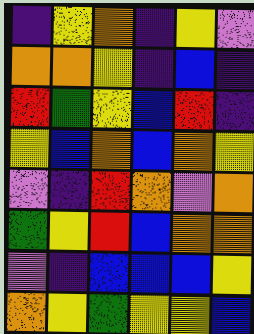[["indigo", "yellow", "orange", "indigo", "yellow", "violet"], ["orange", "orange", "yellow", "indigo", "blue", "indigo"], ["red", "green", "yellow", "blue", "red", "indigo"], ["yellow", "blue", "orange", "blue", "orange", "yellow"], ["violet", "indigo", "red", "orange", "violet", "orange"], ["green", "yellow", "red", "blue", "orange", "orange"], ["violet", "indigo", "blue", "blue", "blue", "yellow"], ["orange", "yellow", "green", "yellow", "yellow", "blue"]]